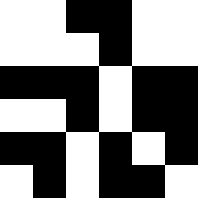[["white", "white", "black", "black", "white", "white"], ["white", "white", "white", "black", "white", "white"], ["black", "black", "black", "white", "black", "black"], ["white", "white", "black", "white", "black", "black"], ["black", "black", "white", "black", "white", "black"], ["white", "black", "white", "black", "black", "white"]]